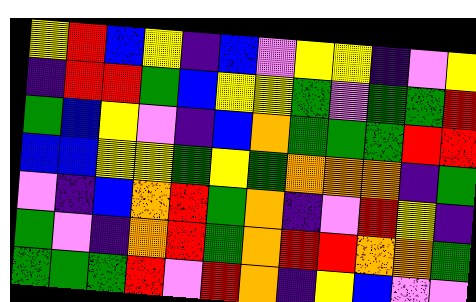[["yellow", "red", "blue", "yellow", "indigo", "blue", "violet", "yellow", "yellow", "indigo", "violet", "yellow"], ["indigo", "red", "red", "green", "blue", "yellow", "yellow", "green", "violet", "green", "green", "red"], ["green", "blue", "yellow", "violet", "indigo", "blue", "orange", "green", "green", "green", "red", "red"], ["blue", "blue", "yellow", "yellow", "green", "yellow", "green", "orange", "orange", "orange", "indigo", "green"], ["violet", "indigo", "blue", "orange", "red", "green", "orange", "indigo", "violet", "red", "yellow", "indigo"], ["green", "violet", "indigo", "orange", "red", "green", "orange", "red", "red", "orange", "orange", "green"], ["green", "green", "green", "red", "violet", "red", "orange", "indigo", "yellow", "blue", "violet", "violet"]]